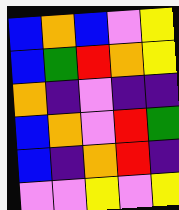[["blue", "orange", "blue", "violet", "yellow"], ["blue", "green", "red", "orange", "yellow"], ["orange", "indigo", "violet", "indigo", "indigo"], ["blue", "orange", "violet", "red", "green"], ["blue", "indigo", "orange", "red", "indigo"], ["violet", "violet", "yellow", "violet", "yellow"]]